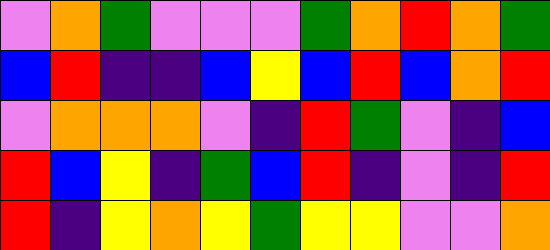[["violet", "orange", "green", "violet", "violet", "violet", "green", "orange", "red", "orange", "green"], ["blue", "red", "indigo", "indigo", "blue", "yellow", "blue", "red", "blue", "orange", "red"], ["violet", "orange", "orange", "orange", "violet", "indigo", "red", "green", "violet", "indigo", "blue"], ["red", "blue", "yellow", "indigo", "green", "blue", "red", "indigo", "violet", "indigo", "red"], ["red", "indigo", "yellow", "orange", "yellow", "green", "yellow", "yellow", "violet", "violet", "orange"]]